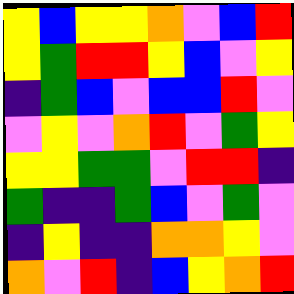[["yellow", "blue", "yellow", "yellow", "orange", "violet", "blue", "red"], ["yellow", "green", "red", "red", "yellow", "blue", "violet", "yellow"], ["indigo", "green", "blue", "violet", "blue", "blue", "red", "violet"], ["violet", "yellow", "violet", "orange", "red", "violet", "green", "yellow"], ["yellow", "yellow", "green", "green", "violet", "red", "red", "indigo"], ["green", "indigo", "indigo", "green", "blue", "violet", "green", "violet"], ["indigo", "yellow", "indigo", "indigo", "orange", "orange", "yellow", "violet"], ["orange", "violet", "red", "indigo", "blue", "yellow", "orange", "red"]]